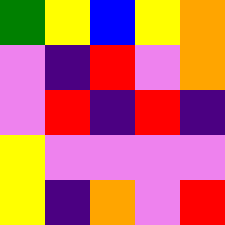[["green", "yellow", "blue", "yellow", "orange"], ["violet", "indigo", "red", "violet", "orange"], ["violet", "red", "indigo", "red", "indigo"], ["yellow", "violet", "violet", "violet", "violet"], ["yellow", "indigo", "orange", "violet", "red"]]